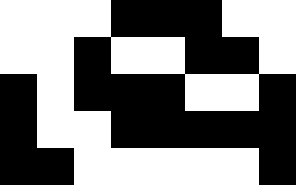[["white", "white", "white", "black", "black", "black", "white", "white"], ["white", "white", "black", "white", "white", "black", "black", "white"], ["black", "white", "black", "black", "black", "white", "white", "black"], ["black", "white", "white", "black", "black", "black", "black", "black"], ["black", "black", "white", "white", "white", "white", "white", "black"]]